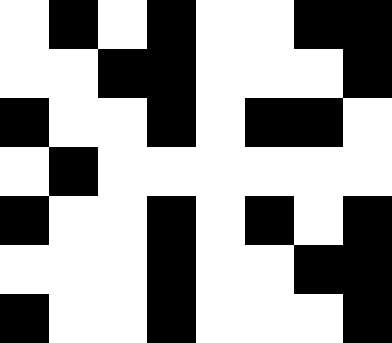[["white", "black", "white", "black", "white", "white", "black", "black"], ["white", "white", "black", "black", "white", "white", "white", "black"], ["black", "white", "white", "black", "white", "black", "black", "white"], ["white", "black", "white", "white", "white", "white", "white", "white"], ["black", "white", "white", "black", "white", "black", "white", "black"], ["white", "white", "white", "black", "white", "white", "black", "black"], ["black", "white", "white", "black", "white", "white", "white", "black"]]